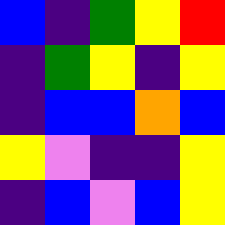[["blue", "indigo", "green", "yellow", "red"], ["indigo", "green", "yellow", "indigo", "yellow"], ["indigo", "blue", "blue", "orange", "blue"], ["yellow", "violet", "indigo", "indigo", "yellow"], ["indigo", "blue", "violet", "blue", "yellow"]]